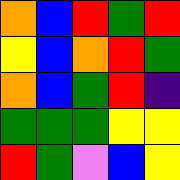[["orange", "blue", "red", "green", "red"], ["yellow", "blue", "orange", "red", "green"], ["orange", "blue", "green", "red", "indigo"], ["green", "green", "green", "yellow", "yellow"], ["red", "green", "violet", "blue", "yellow"]]